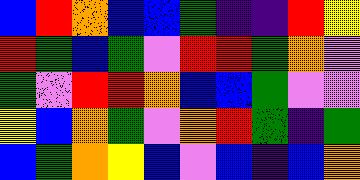[["blue", "red", "orange", "blue", "blue", "green", "indigo", "indigo", "red", "yellow"], ["red", "green", "blue", "green", "violet", "red", "red", "green", "orange", "violet"], ["green", "violet", "red", "red", "orange", "blue", "blue", "green", "violet", "violet"], ["yellow", "blue", "orange", "green", "violet", "orange", "red", "green", "indigo", "green"], ["blue", "green", "orange", "yellow", "blue", "violet", "blue", "indigo", "blue", "orange"]]